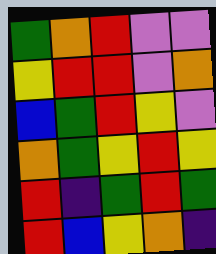[["green", "orange", "red", "violet", "violet"], ["yellow", "red", "red", "violet", "orange"], ["blue", "green", "red", "yellow", "violet"], ["orange", "green", "yellow", "red", "yellow"], ["red", "indigo", "green", "red", "green"], ["red", "blue", "yellow", "orange", "indigo"]]